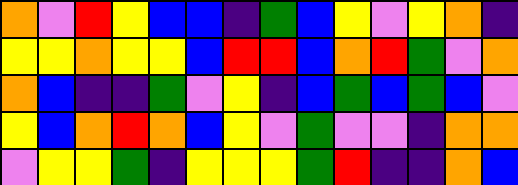[["orange", "violet", "red", "yellow", "blue", "blue", "indigo", "green", "blue", "yellow", "violet", "yellow", "orange", "indigo"], ["yellow", "yellow", "orange", "yellow", "yellow", "blue", "red", "red", "blue", "orange", "red", "green", "violet", "orange"], ["orange", "blue", "indigo", "indigo", "green", "violet", "yellow", "indigo", "blue", "green", "blue", "green", "blue", "violet"], ["yellow", "blue", "orange", "red", "orange", "blue", "yellow", "violet", "green", "violet", "violet", "indigo", "orange", "orange"], ["violet", "yellow", "yellow", "green", "indigo", "yellow", "yellow", "yellow", "green", "red", "indigo", "indigo", "orange", "blue"]]